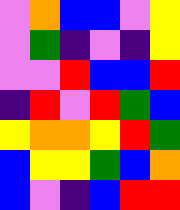[["violet", "orange", "blue", "blue", "violet", "yellow"], ["violet", "green", "indigo", "violet", "indigo", "yellow"], ["violet", "violet", "red", "blue", "blue", "red"], ["indigo", "red", "violet", "red", "green", "blue"], ["yellow", "orange", "orange", "yellow", "red", "green"], ["blue", "yellow", "yellow", "green", "blue", "orange"], ["blue", "violet", "indigo", "blue", "red", "red"]]